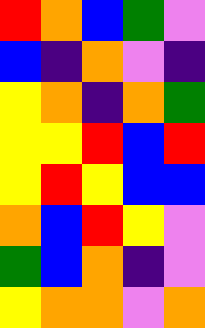[["red", "orange", "blue", "green", "violet"], ["blue", "indigo", "orange", "violet", "indigo"], ["yellow", "orange", "indigo", "orange", "green"], ["yellow", "yellow", "red", "blue", "red"], ["yellow", "red", "yellow", "blue", "blue"], ["orange", "blue", "red", "yellow", "violet"], ["green", "blue", "orange", "indigo", "violet"], ["yellow", "orange", "orange", "violet", "orange"]]